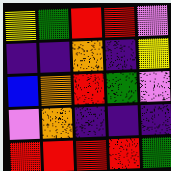[["yellow", "green", "red", "red", "violet"], ["indigo", "indigo", "orange", "indigo", "yellow"], ["blue", "orange", "red", "green", "violet"], ["violet", "orange", "indigo", "indigo", "indigo"], ["red", "red", "red", "red", "green"]]